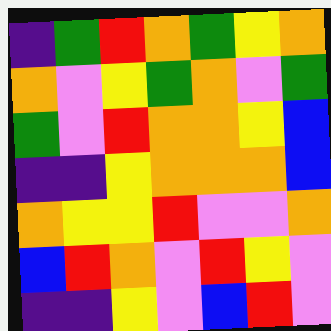[["indigo", "green", "red", "orange", "green", "yellow", "orange"], ["orange", "violet", "yellow", "green", "orange", "violet", "green"], ["green", "violet", "red", "orange", "orange", "yellow", "blue"], ["indigo", "indigo", "yellow", "orange", "orange", "orange", "blue"], ["orange", "yellow", "yellow", "red", "violet", "violet", "orange"], ["blue", "red", "orange", "violet", "red", "yellow", "violet"], ["indigo", "indigo", "yellow", "violet", "blue", "red", "violet"]]